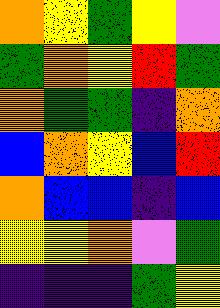[["orange", "yellow", "green", "yellow", "violet"], ["green", "orange", "yellow", "red", "green"], ["orange", "green", "green", "indigo", "orange"], ["blue", "orange", "yellow", "blue", "red"], ["orange", "blue", "blue", "indigo", "blue"], ["yellow", "yellow", "orange", "violet", "green"], ["indigo", "indigo", "indigo", "green", "yellow"]]